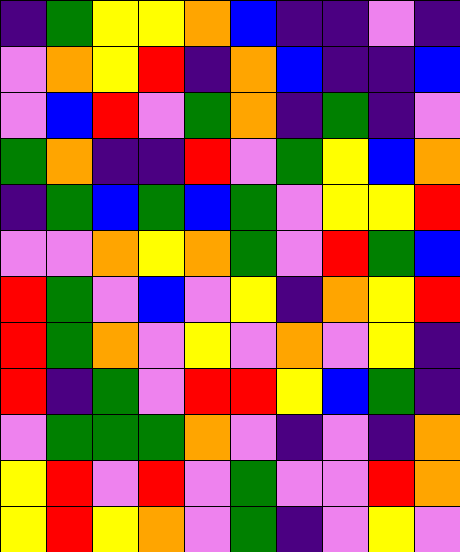[["indigo", "green", "yellow", "yellow", "orange", "blue", "indigo", "indigo", "violet", "indigo"], ["violet", "orange", "yellow", "red", "indigo", "orange", "blue", "indigo", "indigo", "blue"], ["violet", "blue", "red", "violet", "green", "orange", "indigo", "green", "indigo", "violet"], ["green", "orange", "indigo", "indigo", "red", "violet", "green", "yellow", "blue", "orange"], ["indigo", "green", "blue", "green", "blue", "green", "violet", "yellow", "yellow", "red"], ["violet", "violet", "orange", "yellow", "orange", "green", "violet", "red", "green", "blue"], ["red", "green", "violet", "blue", "violet", "yellow", "indigo", "orange", "yellow", "red"], ["red", "green", "orange", "violet", "yellow", "violet", "orange", "violet", "yellow", "indigo"], ["red", "indigo", "green", "violet", "red", "red", "yellow", "blue", "green", "indigo"], ["violet", "green", "green", "green", "orange", "violet", "indigo", "violet", "indigo", "orange"], ["yellow", "red", "violet", "red", "violet", "green", "violet", "violet", "red", "orange"], ["yellow", "red", "yellow", "orange", "violet", "green", "indigo", "violet", "yellow", "violet"]]